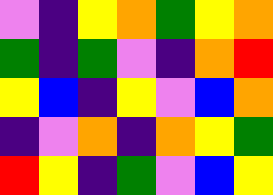[["violet", "indigo", "yellow", "orange", "green", "yellow", "orange"], ["green", "indigo", "green", "violet", "indigo", "orange", "red"], ["yellow", "blue", "indigo", "yellow", "violet", "blue", "orange"], ["indigo", "violet", "orange", "indigo", "orange", "yellow", "green"], ["red", "yellow", "indigo", "green", "violet", "blue", "yellow"]]